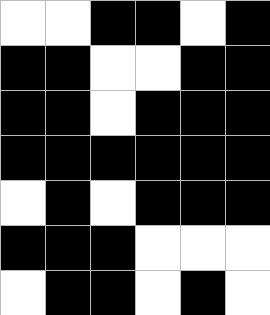[["white", "white", "black", "black", "white", "black"], ["black", "black", "white", "white", "black", "black"], ["black", "black", "white", "black", "black", "black"], ["black", "black", "black", "black", "black", "black"], ["white", "black", "white", "black", "black", "black"], ["black", "black", "black", "white", "white", "white"], ["white", "black", "black", "white", "black", "white"]]